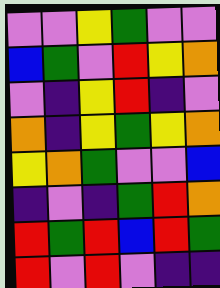[["violet", "violet", "yellow", "green", "violet", "violet"], ["blue", "green", "violet", "red", "yellow", "orange"], ["violet", "indigo", "yellow", "red", "indigo", "violet"], ["orange", "indigo", "yellow", "green", "yellow", "orange"], ["yellow", "orange", "green", "violet", "violet", "blue"], ["indigo", "violet", "indigo", "green", "red", "orange"], ["red", "green", "red", "blue", "red", "green"], ["red", "violet", "red", "violet", "indigo", "indigo"]]